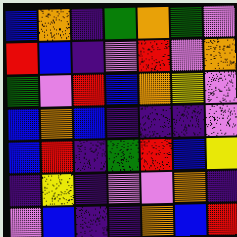[["blue", "orange", "indigo", "green", "orange", "green", "violet"], ["red", "blue", "indigo", "violet", "red", "violet", "orange"], ["green", "violet", "red", "blue", "orange", "yellow", "violet"], ["blue", "orange", "blue", "indigo", "indigo", "indigo", "violet"], ["blue", "red", "indigo", "green", "red", "blue", "yellow"], ["indigo", "yellow", "indigo", "violet", "violet", "orange", "indigo"], ["violet", "blue", "indigo", "indigo", "orange", "blue", "red"]]